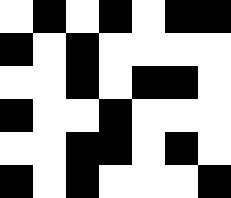[["white", "black", "white", "black", "white", "black", "black"], ["black", "white", "black", "white", "white", "white", "white"], ["white", "white", "black", "white", "black", "black", "white"], ["black", "white", "white", "black", "white", "white", "white"], ["white", "white", "black", "black", "white", "black", "white"], ["black", "white", "black", "white", "white", "white", "black"]]